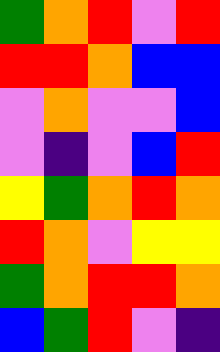[["green", "orange", "red", "violet", "red"], ["red", "red", "orange", "blue", "blue"], ["violet", "orange", "violet", "violet", "blue"], ["violet", "indigo", "violet", "blue", "red"], ["yellow", "green", "orange", "red", "orange"], ["red", "orange", "violet", "yellow", "yellow"], ["green", "orange", "red", "red", "orange"], ["blue", "green", "red", "violet", "indigo"]]